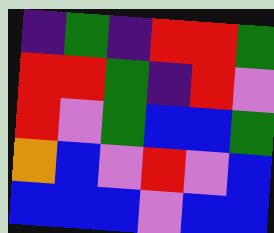[["indigo", "green", "indigo", "red", "red", "green"], ["red", "red", "green", "indigo", "red", "violet"], ["red", "violet", "green", "blue", "blue", "green"], ["orange", "blue", "violet", "red", "violet", "blue"], ["blue", "blue", "blue", "violet", "blue", "blue"]]